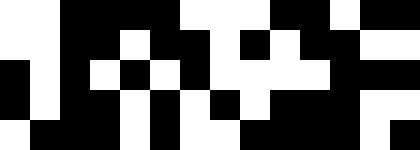[["white", "white", "black", "black", "black", "black", "white", "white", "white", "black", "black", "white", "black", "black"], ["white", "white", "black", "black", "white", "black", "black", "white", "black", "white", "black", "black", "white", "white"], ["black", "white", "black", "white", "black", "white", "black", "white", "white", "white", "white", "black", "black", "black"], ["black", "white", "black", "black", "white", "black", "white", "black", "white", "black", "black", "black", "white", "white"], ["white", "black", "black", "black", "white", "black", "white", "white", "black", "black", "black", "black", "white", "black"]]